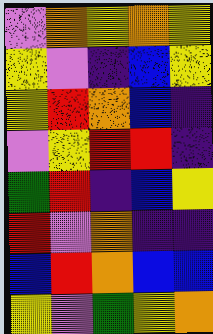[["violet", "orange", "yellow", "orange", "yellow"], ["yellow", "violet", "indigo", "blue", "yellow"], ["yellow", "red", "orange", "blue", "indigo"], ["violet", "yellow", "red", "red", "indigo"], ["green", "red", "indigo", "blue", "yellow"], ["red", "violet", "orange", "indigo", "indigo"], ["blue", "red", "orange", "blue", "blue"], ["yellow", "violet", "green", "yellow", "orange"]]